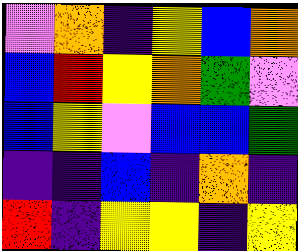[["violet", "orange", "indigo", "yellow", "blue", "orange"], ["blue", "red", "yellow", "orange", "green", "violet"], ["blue", "yellow", "violet", "blue", "blue", "green"], ["indigo", "indigo", "blue", "indigo", "orange", "indigo"], ["red", "indigo", "yellow", "yellow", "indigo", "yellow"]]